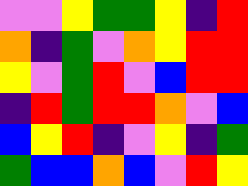[["violet", "violet", "yellow", "green", "green", "yellow", "indigo", "red"], ["orange", "indigo", "green", "violet", "orange", "yellow", "red", "red"], ["yellow", "violet", "green", "red", "violet", "blue", "red", "red"], ["indigo", "red", "green", "red", "red", "orange", "violet", "blue"], ["blue", "yellow", "red", "indigo", "violet", "yellow", "indigo", "green"], ["green", "blue", "blue", "orange", "blue", "violet", "red", "yellow"]]